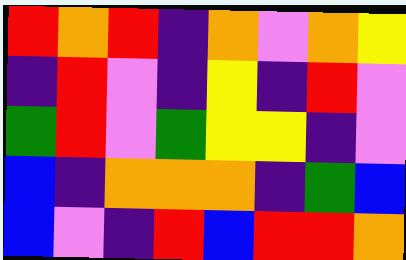[["red", "orange", "red", "indigo", "orange", "violet", "orange", "yellow"], ["indigo", "red", "violet", "indigo", "yellow", "indigo", "red", "violet"], ["green", "red", "violet", "green", "yellow", "yellow", "indigo", "violet"], ["blue", "indigo", "orange", "orange", "orange", "indigo", "green", "blue"], ["blue", "violet", "indigo", "red", "blue", "red", "red", "orange"]]